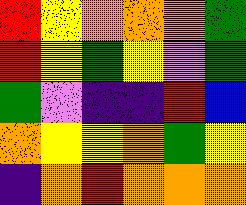[["red", "yellow", "orange", "orange", "orange", "green"], ["red", "yellow", "green", "yellow", "violet", "green"], ["green", "violet", "indigo", "indigo", "red", "blue"], ["orange", "yellow", "yellow", "orange", "green", "yellow"], ["indigo", "orange", "red", "orange", "orange", "orange"]]